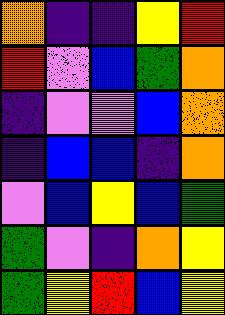[["orange", "indigo", "indigo", "yellow", "red"], ["red", "violet", "blue", "green", "orange"], ["indigo", "violet", "violet", "blue", "orange"], ["indigo", "blue", "blue", "indigo", "orange"], ["violet", "blue", "yellow", "blue", "green"], ["green", "violet", "indigo", "orange", "yellow"], ["green", "yellow", "red", "blue", "yellow"]]